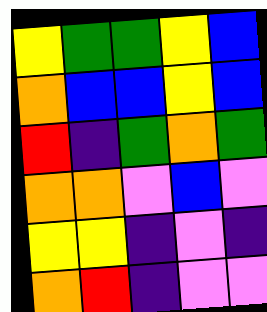[["yellow", "green", "green", "yellow", "blue"], ["orange", "blue", "blue", "yellow", "blue"], ["red", "indigo", "green", "orange", "green"], ["orange", "orange", "violet", "blue", "violet"], ["yellow", "yellow", "indigo", "violet", "indigo"], ["orange", "red", "indigo", "violet", "violet"]]